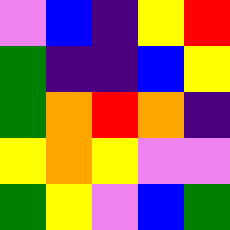[["violet", "blue", "indigo", "yellow", "red"], ["green", "indigo", "indigo", "blue", "yellow"], ["green", "orange", "red", "orange", "indigo"], ["yellow", "orange", "yellow", "violet", "violet"], ["green", "yellow", "violet", "blue", "green"]]